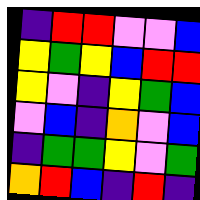[["indigo", "red", "red", "violet", "violet", "blue"], ["yellow", "green", "yellow", "blue", "red", "red"], ["yellow", "violet", "indigo", "yellow", "green", "blue"], ["violet", "blue", "indigo", "orange", "violet", "blue"], ["indigo", "green", "green", "yellow", "violet", "green"], ["orange", "red", "blue", "indigo", "red", "indigo"]]